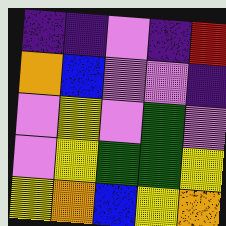[["indigo", "indigo", "violet", "indigo", "red"], ["orange", "blue", "violet", "violet", "indigo"], ["violet", "yellow", "violet", "green", "violet"], ["violet", "yellow", "green", "green", "yellow"], ["yellow", "orange", "blue", "yellow", "orange"]]